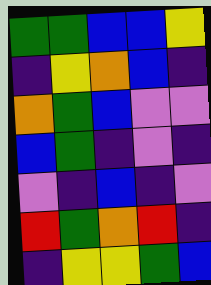[["green", "green", "blue", "blue", "yellow"], ["indigo", "yellow", "orange", "blue", "indigo"], ["orange", "green", "blue", "violet", "violet"], ["blue", "green", "indigo", "violet", "indigo"], ["violet", "indigo", "blue", "indigo", "violet"], ["red", "green", "orange", "red", "indigo"], ["indigo", "yellow", "yellow", "green", "blue"]]